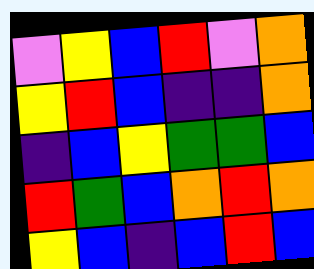[["violet", "yellow", "blue", "red", "violet", "orange"], ["yellow", "red", "blue", "indigo", "indigo", "orange"], ["indigo", "blue", "yellow", "green", "green", "blue"], ["red", "green", "blue", "orange", "red", "orange"], ["yellow", "blue", "indigo", "blue", "red", "blue"]]